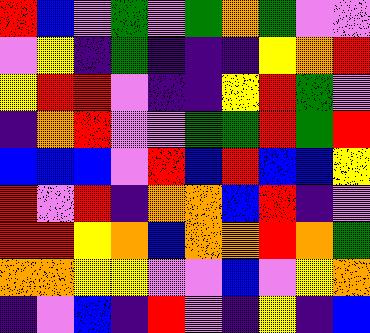[["red", "blue", "violet", "green", "violet", "green", "orange", "green", "violet", "violet"], ["violet", "yellow", "indigo", "green", "indigo", "indigo", "indigo", "yellow", "orange", "red"], ["yellow", "red", "red", "violet", "indigo", "indigo", "yellow", "red", "green", "violet"], ["indigo", "orange", "red", "violet", "violet", "green", "green", "red", "green", "red"], ["blue", "blue", "blue", "violet", "red", "blue", "red", "blue", "blue", "yellow"], ["red", "violet", "red", "indigo", "orange", "orange", "blue", "red", "indigo", "violet"], ["red", "red", "yellow", "orange", "blue", "orange", "orange", "red", "orange", "green"], ["orange", "orange", "yellow", "yellow", "violet", "violet", "blue", "violet", "yellow", "orange"], ["indigo", "violet", "blue", "indigo", "red", "violet", "indigo", "yellow", "indigo", "blue"]]